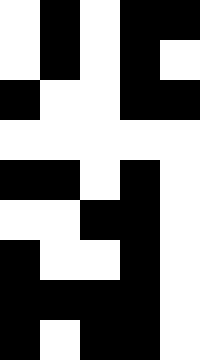[["white", "black", "white", "black", "black"], ["white", "black", "white", "black", "white"], ["black", "white", "white", "black", "black"], ["white", "white", "white", "white", "white"], ["black", "black", "white", "black", "white"], ["white", "white", "black", "black", "white"], ["black", "white", "white", "black", "white"], ["black", "black", "black", "black", "white"], ["black", "white", "black", "black", "white"]]